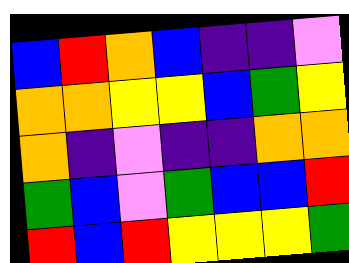[["blue", "red", "orange", "blue", "indigo", "indigo", "violet"], ["orange", "orange", "yellow", "yellow", "blue", "green", "yellow"], ["orange", "indigo", "violet", "indigo", "indigo", "orange", "orange"], ["green", "blue", "violet", "green", "blue", "blue", "red"], ["red", "blue", "red", "yellow", "yellow", "yellow", "green"]]